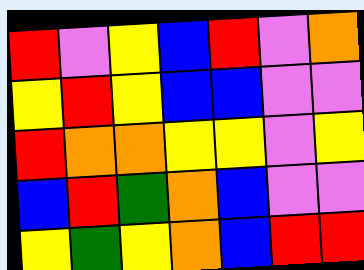[["red", "violet", "yellow", "blue", "red", "violet", "orange"], ["yellow", "red", "yellow", "blue", "blue", "violet", "violet"], ["red", "orange", "orange", "yellow", "yellow", "violet", "yellow"], ["blue", "red", "green", "orange", "blue", "violet", "violet"], ["yellow", "green", "yellow", "orange", "blue", "red", "red"]]